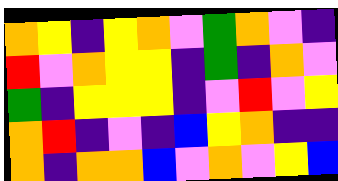[["orange", "yellow", "indigo", "yellow", "orange", "violet", "green", "orange", "violet", "indigo"], ["red", "violet", "orange", "yellow", "yellow", "indigo", "green", "indigo", "orange", "violet"], ["green", "indigo", "yellow", "yellow", "yellow", "indigo", "violet", "red", "violet", "yellow"], ["orange", "red", "indigo", "violet", "indigo", "blue", "yellow", "orange", "indigo", "indigo"], ["orange", "indigo", "orange", "orange", "blue", "violet", "orange", "violet", "yellow", "blue"]]